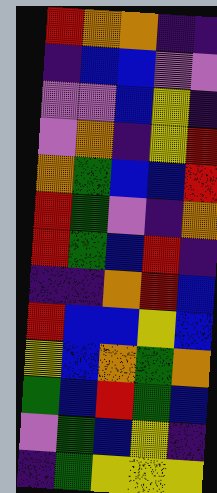[["red", "orange", "orange", "indigo", "indigo"], ["indigo", "blue", "blue", "violet", "violet"], ["violet", "violet", "blue", "yellow", "indigo"], ["violet", "orange", "indigo", "yellow", "red"], ["orange", "green", "blue", "blue", "red"], ["red", "green", "violet", "indigo", "orange"], ["red", "green", "blue", "red", "indigo"], ["indigo", "indigo", "orange", "red", "blue"], ["red", "blue", "blue", "yellow", "blue"], ["yellow", "blue", "orange", "green", "orange"], ["green", "blue", "red", "green", "blue"], ["violet", "green", "blue", "yellow", "indigo"], ["indigo", "green", "yellow", "yellow", "yellow"]]